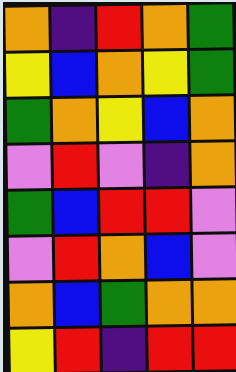[["orange", "indigo", "red", "orange", "green"], ["yellow", "blue", "orange", "yellow", "green"], ["green", "orange", "yellow", "blue", "orange"], ["violet", "red", "violet", "indigo", "orange"], ["green", "blue", "red", "red", "violet"], ["violet", "red", "orange", "blue", "violet"], ["orange", "blue", "green", "orange", "orange"], ["yellow", "red", "indigo", "red", "red"]]